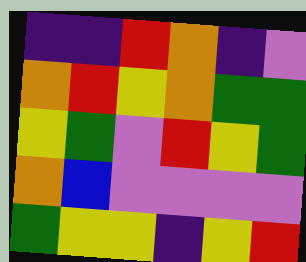[["indigo", "indigo", "red", "orange", "indigo", "violet"], ["orange", "red", "yellow", "orange", "green", "green"], ["yellow", "green", "violet", "red", "yellow", "green"], ["orange", "blue", "violet", "violet", "violet", "violet"], ["green", "yellow", "yellow", "indigo", "yellow", "red"]]